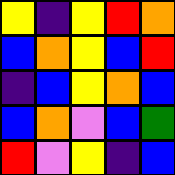[["yellow", "indigo", "yellow", "red", "orange"], ["blue", "orange", "yellow", "blue", "red"], ["indigo", "blue", "yellow", "orange", "blue"], ["blue", "orange", "violet", "blue", "green"], ["red", "violet", "yellow", "indigo", "blue"]]